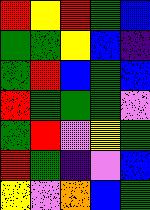[["red", "yellow", "red", "green", "blue"], ["green", "green", "yellow", "blue", "indigo"], ["green", "red", "blue", "green", "blue"], ["red", "green", "green", "green", "violet"], ["green", "red", "violet", "yellow", "green"], ["red", "green", "indigo", "violet", "blue"], ["yellow", "violet", "orange", "blue", "green"]]